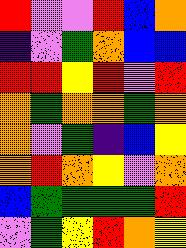[["red", "violet", "violet", "red", "blue", "orange"], ["indigo", "violet", "green", "orange", "blue", "blue"], ["red", "red", "yellow", "red", "violet", "red"], ["orange", "green", "orange", "orange", "green", "orange"], ["orange", "violet", "green", "indigo", "blue", "yellow"], ["orange", "red", "orange", "yellow", "violet", "orange"], ["blue", "green", "green", "green", "green", "red"], ["violet", "green", "yellow", "red", "orange", "yellow"]]